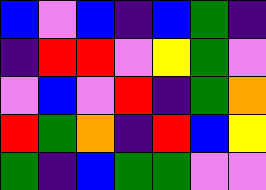[["blue", "violet", "blue", "indigo", "blue", "green", "indigo"], ["indigo", "red", "red", "violet", "yellow", "green", "violet"], ["violet", "blue", "violet", "red", "indigo", "green", "orange"], ["red", "green", "orange", "indigo", "red", "blue", "yellow"], ["green", "indigo", "blue", "green", "green", "violet", "violet"]]